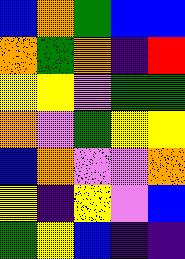[["blue", "orange", "green", "blue", "blue"], ["orange", "green", "orange", "indigo", "red"], ["yellow", "yellow", "violet", "green", "green"], ["orange", "violet", "green", "yellow", "yellow"], ["blue", "orange", "violet", "violet", "orange"], ["yellow", "indigo", "yellow", "violet", "blue"], ["green", "yellow", "blue", "indigo", "indigo"]]